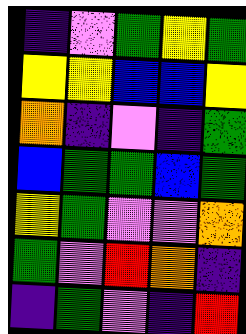[["indigo", "violet", "green", "yellow", "green"], ["yellow", "yellow", "blue", "blue", "yellow"], ["orange", "indigo", "violet", "indigo", "green"], ["blue", "green", "green", "blue", "green"], ["yellow", "green", "violet", "violet", "orange"], ["green", "violet", "red", "orange", "indigo"], ["indigo", "green", "violet", "indigo", "red"]]